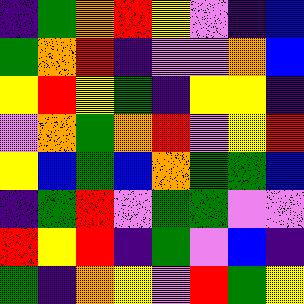[["indigo", "green", "orange", "red", "yellow", "violet", "indigo", "blue"], ["green", "orange", "red", "indigo", "violet", "violet", "orange", "blue"], ["yellow", "red", "yellow", "green", "indigo", "yellow", "yellow", "indigo"], ["violet", "orange", "green", "orange", "red", "violet", "yellow", "red"], ["yellow", "blue", "green", "blue", "orange", "green", "green", "blue"], ["indigo", "green", "red", "violet", "green", "green", "violet", "violet"], ["red", "yellow", "red", "indigo", "green", "violet", "blue", "indigo"], ["green", "indigo", "orange", "yellow", "violet", "red", "green", "yellow"]]